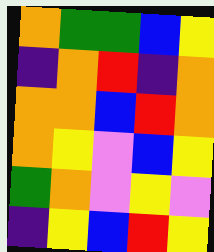[["orange", "green", "green", "blue", "yellow"], ["indigo", "orange", "red", "indigo", "orange"], ["orange", "orange", "blue", "red", "orange"], ["orange", "yellow", "violet", "blue", "yellow"], ["green", "orange", "violet", "yellow", "violet"], ["indigo", "yellow", "blue", "red", "yellow"]]